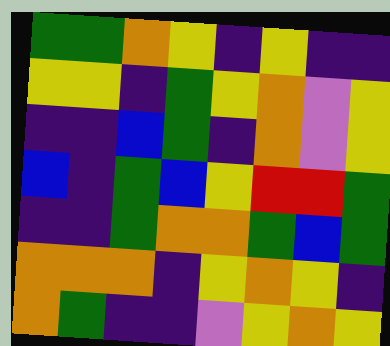[["green", "green", "orange", "yellow", "indigo", "yellow", "indigo", "indigo"], ["yellow", "yellow", "indigo", "green", "yellow", "orange", "violet", "yellow"], ["indigo", "indigo", "blue", "green", "indigo", "orange", "violet", "yellow"], ["blue", "indigo", "green", "blue", "yellow", "red", "red", "green"], ["indigo", "indigo", "green", "orange", "orange", "green", "blue", "green"], ["orange", "orange", "orange", "indigo", "yellow", "orange", "yellow", "indigo"], ["orange", "green", "indigo", "indigo", "violet", "yellow", "orange", "yellow"]]